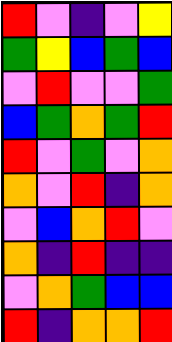[["red", "violet", "indigo", "violet", "yellow"], ["green", "yellow", "blue", "green", "blue"], ["violet", "red", "violet", "violet", "green"], ["blue", "green", "orange", "green", "red"], ["red", "violet", "green", "violet", "orange"], ["orange", "violet", "red", "indigo", "orange"], ["violet", "blue", "orange", "red", "violet"], ["orange", "indigo", "red", "indigo", "indigo"], ["violet", "orange", "green", "blue", "blue"], ["red", "indigo", "orange", "orange", "red"]]